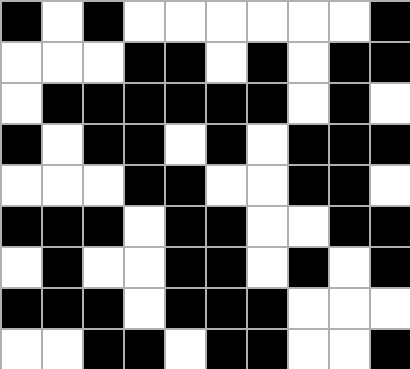[["black", "white", "black", "white", "white", "white", "white", "white", "white", "black"], ["white", "white", "white", "black", "black", "white", "black", "white", "black", "black"], ["white", "black", "black", "black", "black", "black", "black", "white", "black", "white"], ["black", "white", "black", "black", "white", "black", "white", "black", "black", "black"], ["white", "white", "white", "black", "black", "white", "white", "black", "black", "white"], ["black", "black", "black", "white", "black", "black", "white", "white", "black", "black"], ["white", "black", "white", "white", "black", "black", "white", "black", "white", "black"], ["black", "black", "black", "white", "black", "black", "black", "white", "white", "white"], ["white", "white", "black", "black", "white", "black", "black", "white", "white", "black"]]